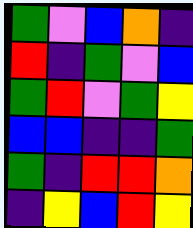[["green", "violet", "blue", "orange", "indigo"], ["red", "indigo", "green", "violet", "blue"], ["green", "red", "violet", "green", "yellow"], ["blue", "blue", "indigo", "indigo", "green"], ["green", "indigo", "red", "red", "orange"], ["indigo", "yellow", "blue", "red", "yellow"]]